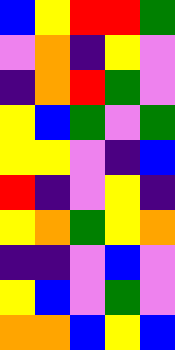[["blue", "yellow", "red", "red", "green"], ["violet", "orange", "indigo", "yellow", "violet"], ["indigo", "orange", "red", "green", "violet"], ["yellow", "blue", "green", "violet", "green"], ["yellow", "yellow", "violet", "indigo", "blue"], ["red", "indigo", "violet", "yellow", "indigo"], ["yellow", "orange", "green", "yellow", "orange"], ["indigo", "indigo", "violet", "blue", "violet"], ["yellow", "blue", "violet", "green", "violet"], ["orange", "orange", "blue", "yellow", "blue"]]